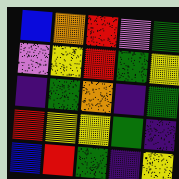[["blue", "orange", "red", "violet", "green"], ["violet", "yellow", "red", "green", "yellow"], ["indigo", "green", "orange", "indigo", "green"], ["red", "yellow", "yellow", "green", "indigo"], ["blue", "red", "green", "indigo", "yellow"]]